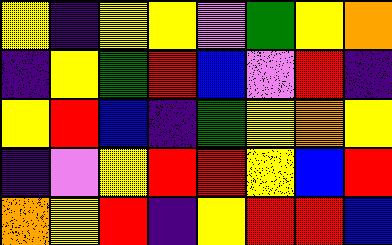[["yellow", "indigo", "yellow", "yellow", "violet", "green", "yellow", "orange"], ["indigo", "yellow", "green", "red", "blue", "violet", "red", "indigo"], ["yellow", "red", "blue", "indigo", "green", "yellow", "orange", "yellow"], ["indigo", "violet", "yellow", "red", "red", "yellow", "blue", "red"], ["orange", "yellow", "red", "indigo", "yellow", "red", "red", "blue"]]